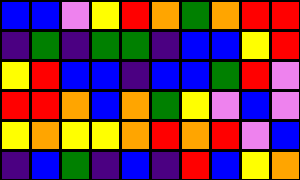[["blue", "blue", "violet", "yellow", "red", "orange", "green", "orange", "red", "red"], ["indigo", "green", "indigo", "green", "green", "indigo", "blue", "blue", "yellow", "red"], ["yellow", "red", "blue", "blue", "indigo", "blue", "blue", "green", "red", "violet"], ["red", "red", "orange", "blue", "orange", "green", "yellow", "violet", "blue", "violet"], ["yellow", "orange", "yellow", "yellow", "orange", "red", "orange", "red", "violet", "blue"], ["indigo", "blue", "green", "indigo", "blue", "indigo", "red", "blue", "yellow", "orange"]]